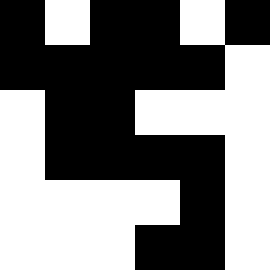[["black", "white", "black", "black", "white", "black"], ["black", "black", "black", "black", "black", "white"], ["white", "black", "black", "white", "white", "white"], ["white", "black", "black", "black", "black", "white"], ["white", "white", "white", "white", "black", "white"], ["white", "white", "white", "black", "black", "white"]]